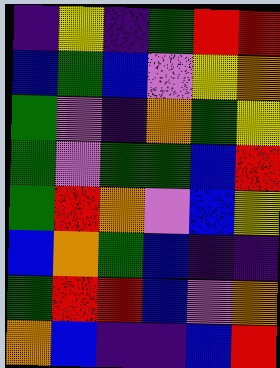[["indigo", "yellow", "indigo", "green", "red", "red"], ["blue", "green", "blue", "violet", "yellow", "orange"], ["green", "violet", "indigo", "orange", "green", "yellow"], ["green", "violet", "green", "green", "blue", "red"], ["green", "red", "orange", "violet", "blue", "yellow"], ["blue", "orange", "green", "blue", "indigo", "indigo"], ["green", "red", "red", "blue", "violet", "orange"], ["orange", "blue", "indigo", "indigo", "blue", "red"]]